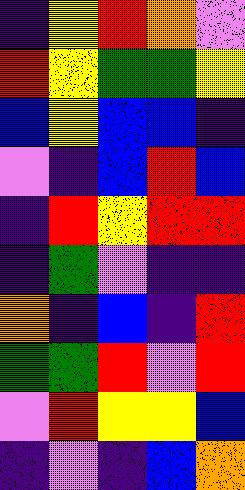[["indigo", "yellow", "red", "orange", "violet"], ["red", "yellow", "green", "green", "yellow"], ["blue", "yellow", "blue", "blue", "indigo"], ["violet", "indigo", "blue", "red", "blue"], ["indigo", "red", "yellow", "red", "red"], ["indigo", "green", "violet", "indigo", "indigo"], ["orange", "indigo", "blue", "indigo", "red"], ["green", "green", "red", "violet", "red"], ["violet", "red", "yellow", "yellow", "blue"], ["indigo", "violet", "indigo", "blue", "orange"]]